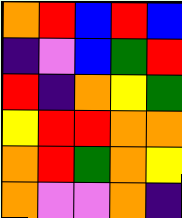[["orange", "red", "blue", "red", "blue"], ["indigo", "violet", "blue", "green", "red"], ["red", "indigo", "orange", "yellow", "green"], ["yellow", "red", "red", "orange", "orange"], ["orange", "red", "green", "orange", "yellow"], ["orange", "violet", "violet", "orange", "indigo"]]